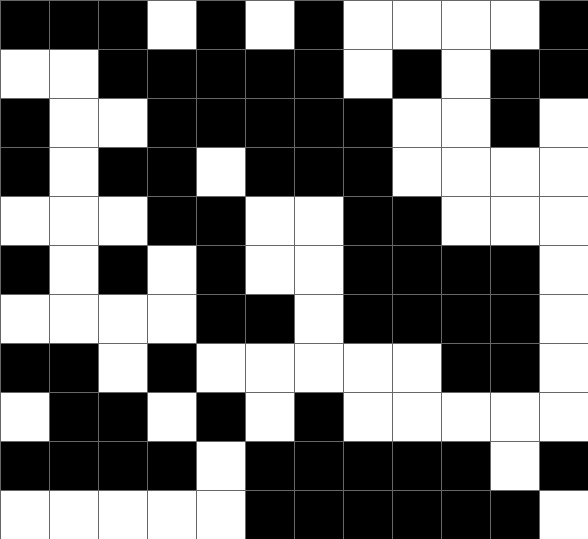[["black", "black", "black", "white", "black", "white", "black", "white", "white", "white", "white", "black"], ["white", "white", "black", "black", "black", "black", "black", "white", "black", "white", "black", "black"], ["black", "white", "white", "black", "black", "black", "black", "black", "white", "white", "black", "white"], ["black", "white", "black", "black", "white", "black", "black", "black", "white", "white", "white", "white"], ["white", "white", "white", "black", "black", "white", "white", "black", "black", "white", "white", "white"], ["black", "white", "black", "white", "black", "white", "white", "black", "black", "black", "black", "white"], ["white", "white", "white", "white", "black", "black", "white", "black", "black", "black", "black", "white"], ["black", "black", "white", "black", "white", "white", "white", "white", "white", "black", "black", "white"], ["white", "black", "black", "white", "black", "white", "black", "white", "white", "white", "white", "white"], ["black", "black", "black", "black", "white", "black", "black", "black", "black", "black", "white", "black"], ["white", "white", "white", "white", "white", "black", "black", "black", "black", "black", "black", "white"]]